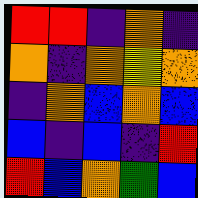[["red", "red", "indigo", "orange", "indigo"], ["orange", "indigo", "orange", "yellow", "orange"], ["indigo", "orange", "blue", "orange", "blue"], ["blue", "indigo", "blue", "indigo", "red"], ["red", "blue", "orange", "green", "blue"]]